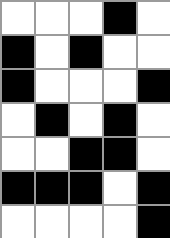[["white", "white", "white", "black", "white"], ["black", "white", "black", "white", "white"], ["black", "white", "white", "white", "black"], ["white", "black", "white", "black", "white"], ["white", "white", "black", "black", "white"], ["black", "black", "black", "white", "black"], ["white", "white", "white", "white", "black"]]